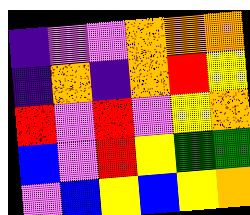[["indigo", "violet", "violet", "orange", "orange", "orange"], ["indigo", "orange", "indigo", "orange", "red", "yellow"], ["red", "violet", "red", "violet", "yellow", "orange"], ["blue", "violet", "red", "yellow", "green", "green"], ["violet", "blue", "yellow", "blue", "yellow", "orange"]]